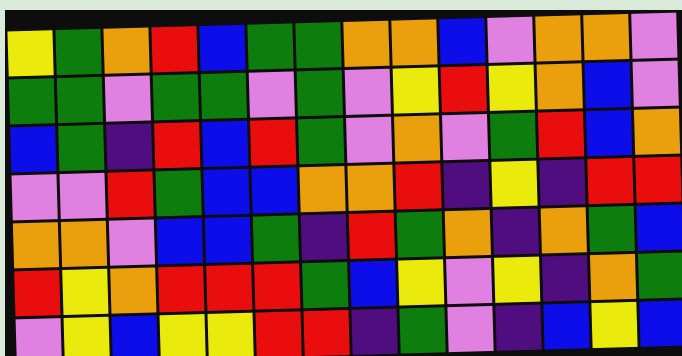[["yellow", "green", "orange", "red", "blue", "green", "green", "orange", "orange", "blue", "violet", "orange", "orange", "violet"], ["green", "green", "violet", "green", "green", "violet", "green", "violet", "yellow", "red", "yellow", "orange", "blue", "violet"], ["blue", "green", "indigo", "red", "blue", "red", "green", "violet", "orange", "violet", "green", "red", "blue", "orange"], ["violet", "violet", "red", "green", "blue", "blue", "orange", "orange", "red", "indigo", "yellow", "indigo", "red", "red"], ["orange", "orange", "violet", "blue", "blue", "green", "indigo", "red", "green", "orange", "indigo", "orange", "green", "blue"], ["red", "yellow", "orange", "red", "red", "red", "green", "blue", "yellow", "violet", "yellow", "indigo", "orange", "green"], ["violet", "yellow", "blue", "yellow", "yellow", "red", "red", "indigo", "green", "violet", "indigo", "blue", "yellow", "blue"]]